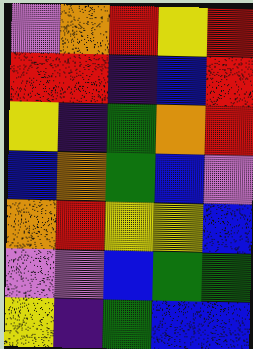[["violet", "orange", "red", "yellow", "red"], ["red", "red", "indigo", "blue", "red"], ["yellow", "indigo", "green", "orange", "red"], ["blue", "orange", "green", "blue", "violet"], ["orange", "red", "yellow", "yellow", "blue"], ["violet", "violet", "blue", "green", "green"], ["yellow", "indigo", "green", "blue", "blue"]]